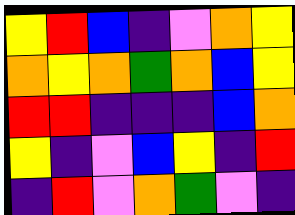[["yellow", "red", "blue", "indigo", "violet", "orange", "yellow"], ["orange", "yellow", "orange", "green", "orange", "blue", "yellow"], ["red", "red", "indigo", "indigo", "indigo", "blue", "orange"], ["yellow", "indigo", "violet", "blue", "yellow", "indigo", "red"], ["indigo", "red", "violet", "orange", "green", "violet", "indigo"]]